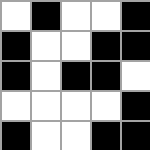[["white", "black", "white", "white", "black"], ["black", "white", "white", "black", "black"], ["black", "white", "black", "black", "white"], ["white", "white", "white", "white", "black"], ["black", "white", "white", "black", "black"]]